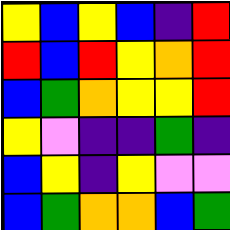[["yellow", "blue", "yellow", "blue", "indigo", "red"], ["red", "blue", "red", "yellow", "orange", "red"], ["blue", "green", "orange", "yellow", "yellow", "red"], ["yellow", "violet", "indigo", "indigo", "green", "indigo"], ["blue", "yellow", "indigo", "yellow", "violet", "violet"], ["blue", "green", "orange", "orange", "blue", "green"]]